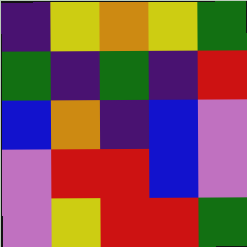[["indigo", "yellow", "orange", "yellow", "green"], ["green", "indigo", "green", "indigo", "red"], ["blue", "orange", "indigo", "blue", "violet"], ["violet", "red", "red", "blue", "violet"], ["violet", "yellow", "red", "red", "green"]]